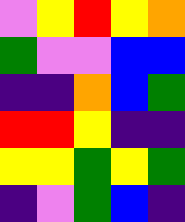[["violet", "yellow", "red", "yellow", "orange"], ["green", "violet", "violet", "blue", "blue"], ["indigo", "indigo", "orange", "blue", "green"], ["red", "red", "yellow", "indigo", "indigo"], ["yellow", "yellow", "green", "yellow", "green"], ["indigo", "violet", "green", "blue", "indigo"]]